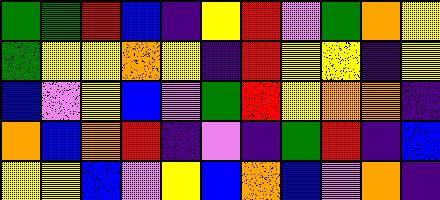[["green", "green", "red", "blue", "indigo", "yellow", "red", "violet", "green", "orange", "yellow"], ["green", "yellow", "yellow", "orange", "yellow", "indigo", "red", "yellow", "yellow", "indigo", "yellow"], ["blue", "violet", "yellow", "blue", "violet", "green", "red", "yellow", "orange", "orange", "indigo"], ["orange", "blue", "orange", "red", "indigo", "violet", "indigo", "green", "red", "indigo", "blue"], ["yellow", "yellow", "blue", "violet", "yellow", "blue", "orange", "blue", "violet", "orange", "indigo"]]